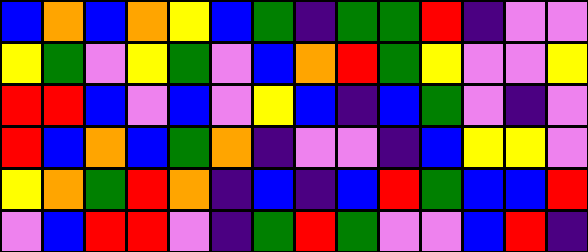[["blue", "orange", "blue", "orange", "yellow", "blue", "green", "indigo", "green", "green", "red", "indigo", "violet", "violet"], ["yellow", "green", "violet", "yellow", "green", "violet", "blue", "orange", "red", "green", "yellow", "violet", "violet", "yellow"], ["red", "red", "blue", "violet", "blue", "violet", "yellow", "blue", "indigo", "blue", "green", "violet", "indigo", "violet"], ["red", "blue", "orange", "blue", "green", "orange", "indigo", "violet", "violet", "indigo", "blue", "yellow", "yellow", "violet"], ["yellow", "orange", "green", "red", "orange", "indigo", "blue", "indigo", "blue", "red", "green", "blue", "blue", "red"], ["violet", "blue", "red", "red", "violet", "indigo", "green", "red", "green", "violet", "violet", "blue", "red", "indigo"]]